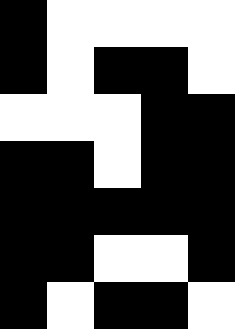[["black", "white", "white", "white", "white"], ["black", "white", "black", "black", "white"], ["white", "white", "white", "black", "black"], ["black", "black", "white", "black", "black"], ["black", "black", "black", "black", "black"], ["black", "black", "white", "white", "black"], ["black", "white", "black", "black", "white"]]